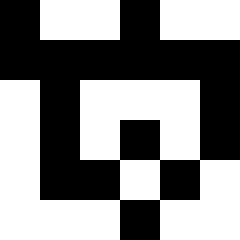[["black", "white", "white", "black", "white", "white"], ["black", "black", "black", "black", "black", "black"], ["white", "black", "white", "white", "white", "black"], ["white", "black", "white", "black", "white", "black"], ["white", "black", "black", "white", "black", "white"], ["white", "white", "white", "black", "white", "white"]]